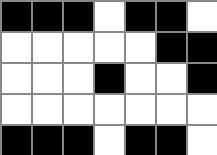[["black", "black", "black", "white", "black", "black", "white"], ["white", "white", "white", "white", "white", "black", "black"], ["white", "white", "white", "black", "white", "white", "black"], ["white", "white", "white", "white", "white", "white", "white"], ["black", "black", "black", "white", "black", "black", "white"]]